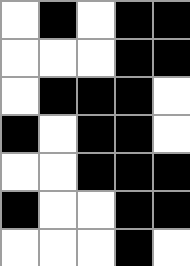[["white", "black", "white", "black", "black"], ["white", "white", "white", "black", "black"], ["white", "black", "black", "black", "white"], ["black", "white", "black", "black", "white"], ["white", "white", "black", "black", "black"], ["black", "white", "white", "black", "black"], ["white", "white", "white", "black", "white"]]